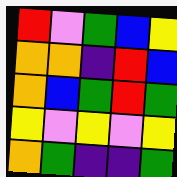[["red", "violet", "green", "blue", "yellow"], ["orange", "orange", "indigo", "red", "blue"], ["orange", "blue", "green", "red", "green"], ["yellow", "violet", "yellow", "violet", "yellow"], ["orange", "green", "indigo", "indigo", "green"]]